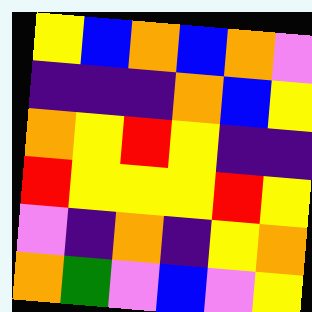[["yellow", "blue", "orange", "blue", "orange", "violet"], ["indigo", "indigo", "indigo", "orange", "blue", "yellow"], ["orange", "yellow", "red", "yellow", "indigo", "indigo"], ["red", "yellow", "yellow", "yellow", "red", "yellow"], ["violet", "indigo", "orange", "indigo", "yellow", "orange"], ["orange", "green", "violet", "blue", "violet", "yellow"]]